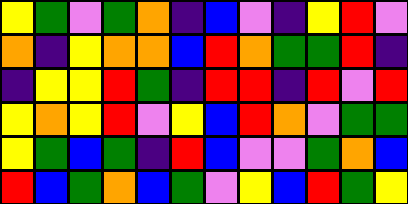[["yellow", "green", "violet", "green", "orange", "indigo", "blue", "violet", "indigo", "yellow", "red", "violet"], ["orange", "indigo", "yellow", "orange", "orange", "blue", "red", "orange", "green", "green", "red", "indigo"], ["indigo", "yellow", "yellow", "red", "green", "indigo", "red", "red", "indigo", "red", "violet", "red"], ["yellow", "orange", "yellow", "red", "violet", "yellow", "blue", "red", "orange", "violet", "green", "green"], ["yellow", "green", "blue", "green", "indigo", "red", "blue", "violet", "violet", "green", "orange", "blue"], ["red", "blue", "green", "orange", "blue", "green", "violet", "yellow", "blue", "red", "green", "yellow"]]